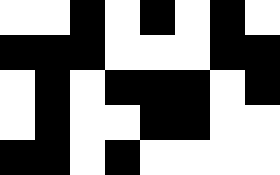[["white", "white", "black", "white", "black", "white", "black", "white"], ["black", "black", "black", "white", "white", "white", "black", "black"], ["white", "black", "white", "black", "black", "black", "white", "black"], ["white", "black", "white", "white", "black", "black", "white", "white"], ["black", "black", "white", "black", "white", "white", "white", "white"]]